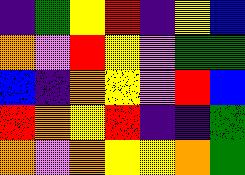[["indigo", "green", "yellow", "red", "indigo", "yellow", "blue"], ["orange", "violet", "red", "yellow", "violet", "green", "green"], ["blue", "indigo", "orange", "yellow", "violet", "red", "blue"], ["red", "orange", "yellow", "red", "indigo", "indigo", "green"], ["orange", "violet", "orange", "yellow", "yellow", "orange", "green"]]